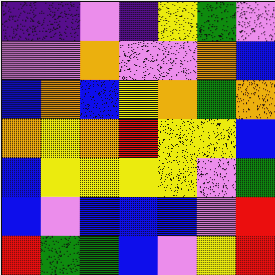[["indigo", "indigo", "violet", "indigo", "yellow", "green", "violet"], ["violet", "violet", "orange", "violet", "violet", "orange", "blue"], ["blue", "orange", "blue", "yellow", "orange", "green", "orange"], ["orange", "yellow", "orange", "red", "yellow", "yellow", "blue"], ["blue", "yellow", "yellow", "yellow", "yellow", "violet", "green"], ["blue", "violet", "blue", "blue", "blue", "violet", "red"], ["red", "green", "green", "blue", "violet", "yellow", "red"]]